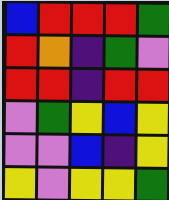[["blue", "red", "red", "red", "green"], ["red", "orange", "indigo", "green", "violet"], ["red", "red", "indigo", "red", "red"], ["violet", "green", "yellow", "blue", "yellow"], ["violet", "violet", "blue", "indigo", "yellow"], ["yellow", "violet", "yellow", "yellow", "green"]]